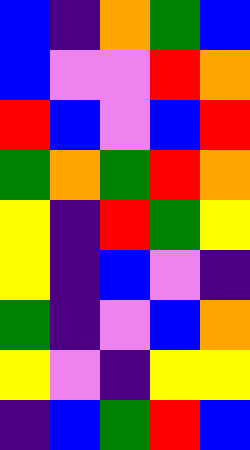[["blue", "indigo", "orange", "green", "blue"], ["blue", "violet", "violet", "red", "orange"], ["red", "blue", "violet", "blue", "red"], ["green", "orange", "green", "red", "orange"], ["yellow", "indigo", "red", "green", "yellow"], ["yellow", "indigo", "blue", "violet", "indigo"], ["green", "indigo", "violet", "blue", "orange"], ["yellow", "violet", "indigo", "yellow", "yellow"], ["indigo", "blue", "green", "red", "blue"]]